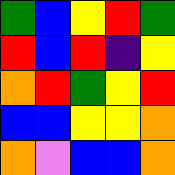[["green", "blue", "yellow", "red", "green"], ["red", "blue", "red", "indigo", "yellow"], ["orange", "red", "green", "yellow", "red"], ["blue", "blue", "yellow", "yellow", "orange"], ["orange", "violet", "blue", "blue", "orange"]]